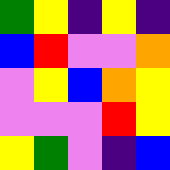[["green", "yellow", "indigo", "yellow", "indigo"], ["blue", "red", "violet", "violet", "orange"], ["violet", "yellow", "blue", "orange", "yellow"], ["violet", "violet", "violet", "red", "yellow"], ["yellow", "green", "violet", "indigo", "blue"]]